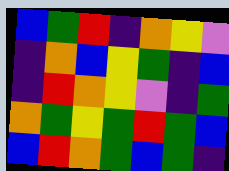[["blue", "green", "red", "indigo", "orange", "yellow", "violet"], ["indigo", "orange", "blue", "yellow", "green", "indigo", "blue"], ["indigo", "red", "orange", "yellow", "violet", "indigo", "green"], ["orange", "green", "yellow", "green", "red", "green", "blue"], ["blue", "red", "orange", "green", "blue", "green", "indigo"]]